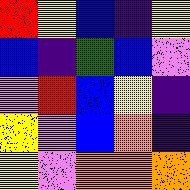[["red", "yellow", "blue", "indigo", "yellow"], ["blue", "indigo", "green", "blue", "violet"], ["violet", "red", "blue", "yellow", "indigo"], ["yellow", "violet", "blue", "orange", "indigo"], ["yellow", "violet", "orange", "orange", "orange"]]